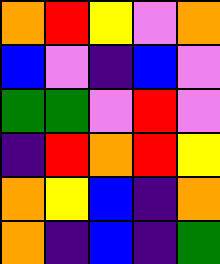[["orange", "red", "yellow", "violet", "orange"], ["blue", "violet", "indigo", "blue", "violet"], ["green", "green", "violet", "red", "violet"], ["indigo", "red", "orange", "red", "yellow"], ["orange", "yellow", "blue", "indigo", "orange"], ["orange", "indigo", "blue", "indigo", "green"]]